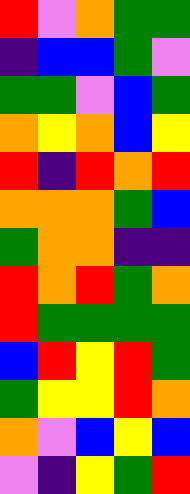[["red", "violet", "orange", "green", "green"], ["indigo", "blue", "blue", "green", "violet"], ["green", "green", "violet", "blue", "green"], ["orange", "yellow", "orange", "blue", "yellow"], ["red", "indigo", "red", "orange", "red"], ["orange", "orange", "orange", "green", "blue"], ["green", "orange", "orange", "indigo", "indigo"], ["red", "orange", "red", "green", "orange"], ["red", "green", "green", "green", "green"], ["blue", "red", "yellow", "red", "green"], ["green", "yellow", "yellow", "red", "orange"], ["orange", "violet", "blue", "yellow", "blue"], ["violet", "indigo", "yellow", "green", "red"]]